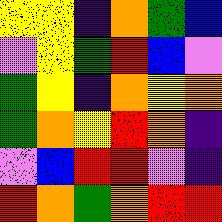[["yellow", "yellow", "indigo", "orange", "green", "blue"], ["violet", "yellow", "green", "red", "blue", "violet"], ["green", "yellow", "indigo", "orange", "yellow", "orange"], ["green", "orange", "yellow", "red", "orange", "indigo"], ["violet", "blue", "red", "red", "violet", "indigo"], ["red", "orange", "green", "orange", "red", "red"]]